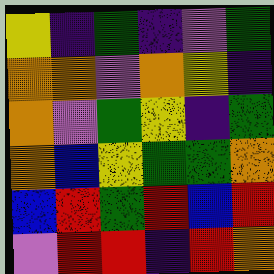[["yellow", "indigo", "green", "indigo", "violet", "green"], ["orange", "orange", "violet", "orange", "yellow", "indigo"], ["orange", "violet", "green", "yellow", "indigo", "green"], ["orange", "blue", "yellow", "green", "green", "orange"], ["blue", "red", "green", "red", "blue", "red"], ["violet", "red", "red", "indigo", "red", "orange"]]